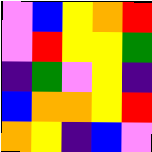[["violet", "blue", "yellow", "orange", "red"], ["violet", "red", "yellow", "yellow", "green"], ["indigo", "green", "violet", "yellow", "indigo"], ["blue", "orange", "orange", "yellow", "red"], ["orange", "yellow", "indigo", "blue", "violet"]]